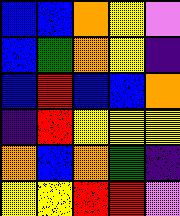[["blue", "blue", "orange", "yellow", "violet"], ["blue", "green", "orange", "yellow", "indigo"], ["blue", "red", "blue", "blue", "orange"], ["indigo", "red", "yellow", "yellow", "yellow"], ["orange", "blue", "orange", "green", "indigo"], ["yellow", "yellow", "red", "red", "violet"]]